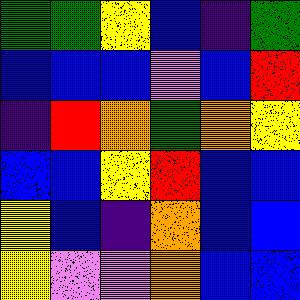[["green", "green", "yellow", "blue", "indigo", "green"], ["blue", "blue", "blue", "violet", "blue", "red"], ["indigo", "red", "orange", "green", "orange", "yellow"], ["blue", "blue", "yellow", "red", "blue", "blue"], ["yellow", "blue", "indigo", "orange", "blue", "blue"], ["yellow", "violet", "violet", "orange", "blue", "blue"]]